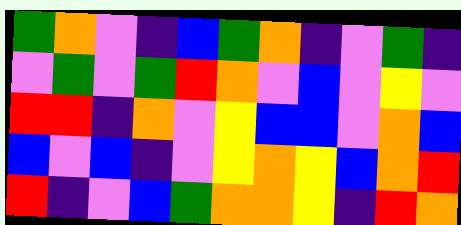[["green", "orange", "violet", "indigo", "blue", "green", "orange", "indigo", "violet", "green", "indigo"], ["violet", "green", "violet", "green", "red", "orange", "violet", "blue", "violet", "yellow", "violet"], ["red", "red", "indigo", "orange", "violet", "yellow", "blue", "blue", "violet", "orange", "blue"], ["blue", "violet", "blue", "indigo", "violet", "yellow", "orange", "yellow", "blue", "orange", "red"], ["red", "indigo", "violet", "blue", "green", "orange", "orange", "yellow", "indigo", "red", "orange"]]